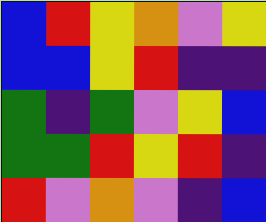[["blue", "red", "yellow", "orange", "violet", "yellow"], ["blue", "blue", "yellow", "red", "indigo", "indigo"], ["green", "indigo", "green", "violet", "yellow", "blue"], ["green", "green", "red", "yellow", "red", "indigo"], ["red", "violet", "orange", "violet", "indigo", "blue"]]